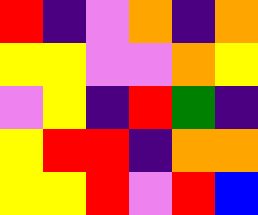[["red", "indigo", "violet", "orange", "indigo", "orange"], ["yellow", "yellow", "violet", "violet", "orange", "yellow"], ["violet", "yellow", "indigo", "red", "green", "indigo"], ["yellow", "red", "red", "indigo", "orange", "orange"], ["yellow", "yellow", "red", "violet", "red", "blue"]]